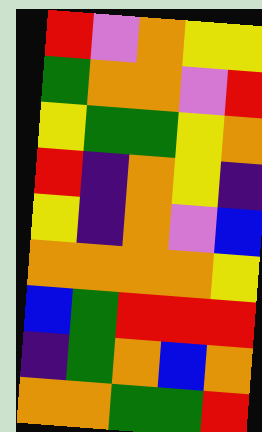[["red", "violet", "orange", "yellow", "yellow"], ["green", "orange", "orange", "violet", "red"], ["yellow", "green", "green", "yellow", "orange"], ["red", "indigo", "orange", "yellow", "indigo"], ["yellow", "indigo", "orange", "violet", "blue"], ["orange", "orange", "orange", "orange", "yellow"], ["blue", "green", "red", "red", "red"], ["indigo", "green", "orange", "blue", "orange"], ["orange", "orange", "green", "green", "red"]]